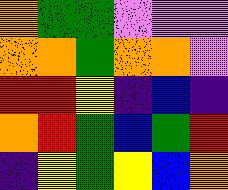[["orange", "green", "green", "violet", "violet", "violet"], ["orange", "orange", "green", "orange", "orange", "violet"], ["red", "red", "yellow", "indigo", "blue", "indigo"], ["orange", "red", "green", "blue", "green", "red"], ["indigo", "yellow", "green", "yellow", "blue", "orange"]]